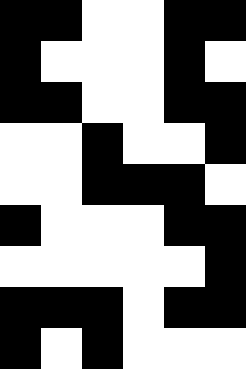[["black", "black", "white", "white", "black", "black"], ["black", "white", "white", "white", "black", "white"], ["black", "black", "white", "white", "black", "black"], ["white", "white", "black", "white", "white", "black"], ["white", "white", "black", "black", "black", "white"], ["black", "white", "white", "white", "black", "black"], ["white", "white", "white", "white", "white", "black"], ["black", "black", "black", "white", "black", "black"], ["black", "white", "black", "white", "white", "white"]]